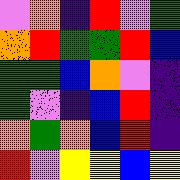[["violet", "orange", "indigo", "red", "violet", "green"], ["orange", "red", "green", "green", "red", "blue"], ["green", "green", "blue", "orange", "violet", "indigo"], ["green", "violet", "indigo", "blue", "red", "indigo"], ["orange", "green", "orange", "blue", "red", "indigo"], ["red", "violet", "yellow", "yellow", "blue", "yellow"]]